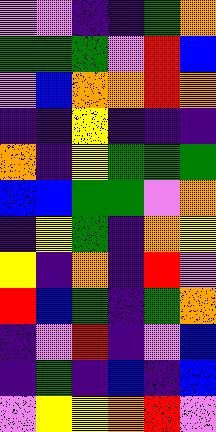[["violet", "violet", "indigo", "indigo", "green", "orange"], ["green", "green", "green", "violet", "red", "blue"], ["violet", "blue", "orange", "orange", "red", "orange"], ["indigo", "indigo", "yellow", "indigo", "indigo", "indigo"], ["orange", "indigo", "yellow", "green", "green", "green"], ["blue", "blue", "green", "green", "violet", "orange"], ["indigo", "yellow", "green", "indigo", "orange", "yellow"], ["yellow", "indigo", "orange", "indigo", "red", "violet"], ["red", "blue", "green", "indigo", "green", "orange"], ["indigo", "violet", "red", "indigo", "violet", "blue"], ["indigo", "green", "indigo", "blue", "indigo", "blue"], ["violet", "yellow", "yellow", "orange", "red", "violet"]]